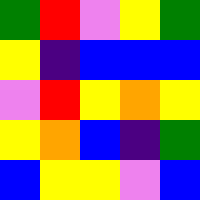[["green", "red", "violet", "yellow", "green"], ["yellow", "indigo", "blue", "blue", "blue"], ["violet", "red", "yellow", "orange", "yellow"], ["yellow", "orange", "blue", "indigo", "green"], ["blue", "yellow", "yellow", "violet", "blue"]]